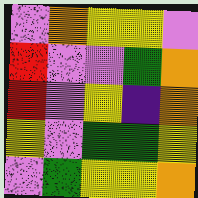[["violet", "orange", "yellow", "yellow", "violet"], ["red", "violet", "violet", "green", "orange"], ["red", "violet", "yellow", "indigo", "orange"], ["yellow", "violet", "green", "green", "yellow"], ["violet", "green", "yellow", "yellow", "orange"]]